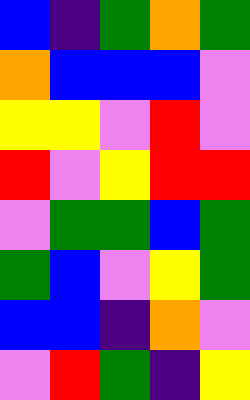[["blue", "indigo", "green", "orange", "green"], ["orange", "blue", "blue", "blue", "violet"], ["yellow", "yellow", "violet", "red", "violet"], ["red", "violet", "yellow", "red", "red"], ["violet", "green", "green", "blue", "green"], ["green", "blue", "violet", "yellow", "green"], ["blue", "blue", "indigo", "orange", "violet"], ["violet", "red", "green", "indigo", "yellow"]]